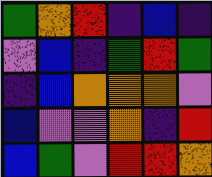[["green", "orange", "red", "indigo", "blue", "indigo"], ["violet", "blue", "indigo", "green", "red", "green"], ["indigo", "blue", "orange", "orange", "orange", "violet"], ["blue", "violet", "violet", "orange", "indigo", "red"], ["blue", "green", "violet", "red", "red", "orange"]]